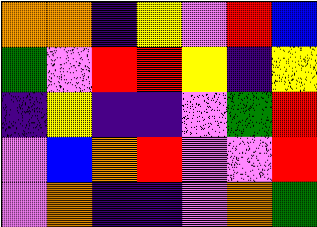[["orange", "orange", "indigo", "yellow", "violet", "red", "blue"], ["green", "violet", "red", "red", "yellow", "indigo", "yellow"], ["indigo", "yellow", "indigo", "indigo", "violet", "green", "red"], ["violet", "blue", "orange", "red", "violet", "violet", "red"], ["violet", "orange", "indigo", "indigo", "violet", "orange", "green"]]